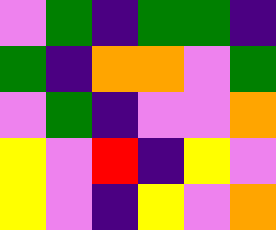[["violet", "green", "indigo", "green", "green", "indigo"], ["green", "indigo", "orange", "orange", "violet", "green"], ["violet", "green", "indigo", "violet", "violet", "orange"], ["yellow", "violet", "red", "indigo", "yellow", "violet"], ["yellow", "violet", "indigo", "yellow", "violet", "orange"]]